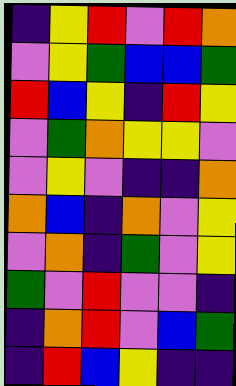[["indigo", "yellow", "red", "violet", "red", "orange"], ["violet", "yellow", "green", "blue", "blue", "green"], ["red", "blue", "yellow", "indigo", "red", "yellow"], ["violet", "green", "orange", "yellow", "yellow", "violet"], ["violet", "yellow", "violet", "indigo", "indigo", "orange"], ["orange", "blue", "indigo", "orange", "violet", "yellow"], ["violet", "orange", "indigo", "green", "violet", "yellow"], ["green", "violet", "red", "violet", "violet", "indigo"], ["indigo", "orange", "red", "violet", "blue", "green"], ["indigo", "red", "blue", "yellow", "indigo", "indigo"]]